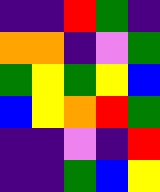[["indigo", "indigo", "red", "green", "indigo"], ["orange", "orange", "indigo", "violet", "green"], ["green", "yellow", "green", "yellow", "blue"], ["blue", "yellow", "orange", "red", "green"], ["indigo", "indigo", "violet", "indigo", "red"], ["indigo", "indigo", "green", "blue", "yellow"]]